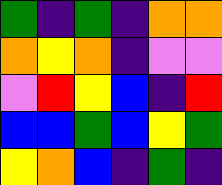[["green", "indigo", "green", "indigo", "orange", "orange"], ["orange", "yellow", "orange", "indigo", "violet", "violet"], ["violet", "red", "yellow", "blue", "indigo", "red"], ["blue", "blue", "green", "blue", "yellow", "green"], ["yellow", "orange", "blue", "indigo", "green", "indigo"]]